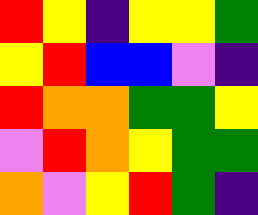[["red", "yellow", "indigo", "yellow", "yellow", "green"], ["yellow", "red", "blue", "blue", "violet", "indigo"], ["red", "orange", "orange", "green", "green", "yellow"], ["violet", "red", "orange", "yellow", "green", "green"], ["orange", "violet", "yellow", "red", "green", "indigo"]]